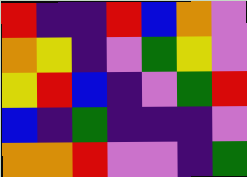[["red", "indigo", "indigo", "red", "blue", "orange", "violet"], ["orange", "yellow", "indigo", "violet", "green", "yellow", "violet"], ["yellow", "red", "blue", "indigo", "violet", "green", "red"], ["blue", "indigo", "green", "indigo", "indigo", "indigo", "violet"], ["orange", "orange", "red", "violet", "violet", "indigo", "green"]]